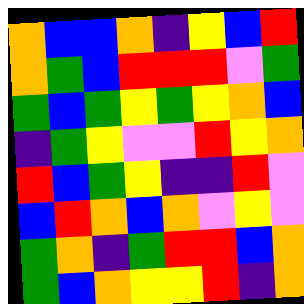[["orange", "blue", "blue", "orange", "indigo", "yellow", "blue", "red"], ["orange", "green", "blue", "red", "red", "red", "violet", "green"], ["green", "blue", "green", "yellow", "green", "yellow", "orange", "blue"], ["indigo", "green", "yellow", "violet", "violet", "red", "yellow", "orange"], ["red", "blue", "green", "yellow", "indigo", "indigo", "red", "violet"], ["blue", "red", "orange", "blue", "orange", "violet", "yellow", "violet"], ["green", "orange", "indigo", "green", "red", "red", "blue", "orange"], ["green", "blue", "orange", "yellow", "yellow", "red", "indigo", "orange"]]